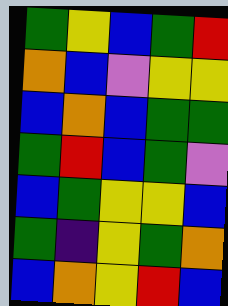[["green", "yellow", "blue", "green", "red"], ["orange", "blue", "violet", "yellow", "yellow"], ["blue", "orange", "blue", "green", "green"], ["green", "red", "blue", "green", "violet"], ["blue", "green", "yellow", "yellow", "blue"], ["green", "indigo", "yellow", "green", "orange"], ["blue", "orange", "yellow", "red", "blue"]]